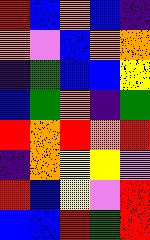[["red", "blue", "orange", "blue", "indigo"], ["orange", "violet", "blue", "orange", "orange"], ["indigo", "green", "blue", "blue", "yellow"], ["blue", "green", "orange", "indigo", "green"], ["red", "orange", "red", "orange", "red"], ["indigo", "orange", "yellow", "yellow", "violet"], ["red", "blue", "yellow", "violet", "red"], ["blue", "blue", "red", "green", "red"]]